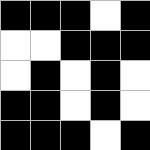[["black", "black", "black", "white", "black"], ["white", "white", "black", "black", "black"], ["white", "black", "white", "black", "white"], ["black", "black", "white", "black", "white"], ["black", "black", "black", "white", "black"]]